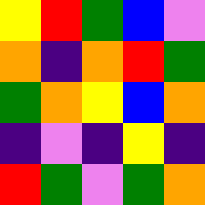[["yellow", "red", "green", "blue", "violet"], ["orange", "indigo", "orange", "red", "green"], ["green", "orange", "yellow", "blue", "orange"], ["indigo", "violet", "indigo", "yellow", "indigo"], ["red", "green", "violet", "green", "orange"]]